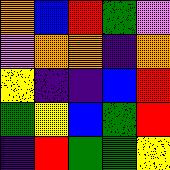[["orange", "blue", "red", "green", "violet"], ["violet", "orange", "orange", "indigo", "orange"], ["yellow", "indigo", "indigo", "blue", "red"], ["green", "yellow", "blue", "green", "red"], ["indigo", "red", "green", "green", "yellow"]]